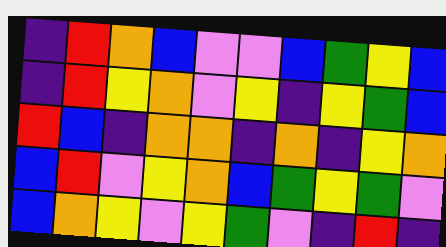[["indigo", "red", "orange", "blue", "violet", "violet", "blue", "green", "yellow", "blue"], ["indigo", "red", "yellow", "orange", "violet", "yellow", "indigo", "yellow", "green", "blue"], ["red", "blue", "indigo", "orange", "orange", "indigo", "orange", "indigo", "yellow", "orange"], ["blue", "red", "violet", "yellow", "orange", "blue", "green", "yellow", "green", "violet"], ["blue", "orange", "yellow", "violet", "yellow", "green", "violet", "indigo", "red", "indigo"]]